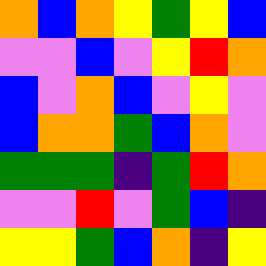[["orange", "blue", "orange", "yellow", "green", "yellow", "blue"], ["violet", "violet", "blue", "violet", "yellow", "red", "orange"], ["blue", "violet", "orange", "blue", "violet", "yellow", "violet"], ["blue", "orange", "orange", "green", "blue", "orange", "violet"], ["green", "green", "green", "indigo", "green", "red", "orange"], ["violet", "violet", "red", "violet", "green", "blue", "indigo"], ["yellow", "yellow", "green", "blue", "orange", "indigo", "yellow"]]